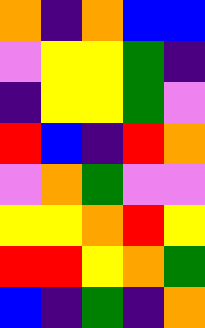[["orange", "indigo", "orange", "blue", "blue"], ["violet", "yellow", "yellow", "green", "indigo"], ["indigo", "yellow", "yellow", "green", "violet"], ["red", "blue", "indigo", "red", "orange"], ["violet", "orange", "green", "violet", "violet"], ["yellow", "yellow", "orange", "red", "yellow"], ["red", "red", "yellow", "orange", "green"], ["blue", "indigo", "green", "indigo", "orange"]]